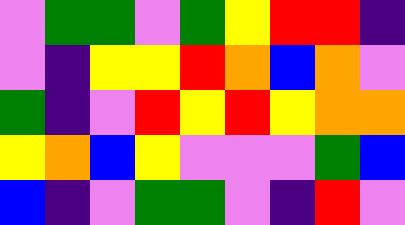[["violet", "green", "green", "violet", "green", "yellow", "red", "red", "indigo"], ["violet", "indigo", "yellow", "yellow", "red", "orange", "blue", "orange", "violet"], ["green", "indigo", "violet", "red", "yellow", "red", "yellow", "orange", "orange"], ["yellow", "orange", "blue", "yellow", "violet", "violet", "violet", "green", "blue"], ["blue", "indigo", "violet", "green", "green", "violet", "indigo", "red", "violet"]]